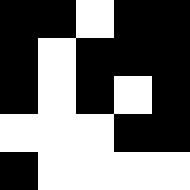[["black", "black", "white", "black", "black"], ["black", "white", "black", "black", "black"], ["black", "white", "black", "white", "black"], ["white", "white", "white", "black", "black"], ["black", "white", "white", "white", "white"]]